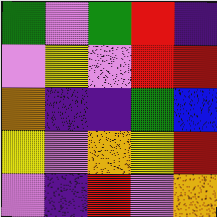[["green", "violet", "green", "red", "indigo"], ["violet", "yellow", "violet", "red", "red"], ["orange", "indigo", "indigo", "green", "blue"], ["yellow", "violet", "orange", "yellow", "red"], ["violet", "indigo", "red", "violet", "orange"]]